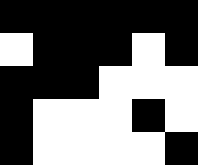[["black", "black", "black", "black", "black", "black"], ["white", "black", "black", "black", "white", "black"], ["black", "black", "black", "white", "white", "white"], ["black", "white", "white", "white", "black", "white"], ["black", "white", "white", "white", "white", "black"]]